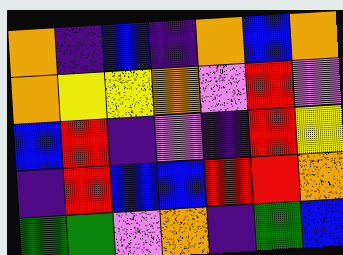[["orange", "indigo", "blue", "indigo", "orange", "blue", "orange"], ["orange", "yellow", "yellow", "orange", "violet", "red", "violet"], ["blue", "red", "indigo", "violet", "indigo", "red", "yellow"], ["indigo", "red", "blue", "blue", "red", "red", "orange"], ["green", "green", "violet", "orange", "indigo", "green", "blue"]]